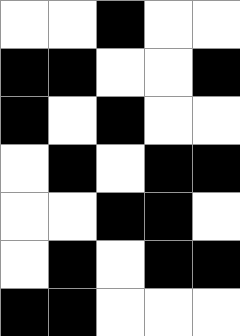[["white", "white", "black", "white", "white"], ["black", "black", "white", "white", "black"], ["black", "white", "black", "white", "white"], ["white", "black", "white", "black", "black"], ["white", "white", "black", "black", "white"], ["white", "black", "white", "black", "black"], ["black", "black", "white", "white", "white"]]